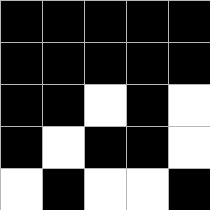[["black", "black", "black", "black", "black"], ["black", "black", "black", "black", "black"], ["black", "black", "white", "black", "white"], ["black", "white", "black", "black", "white"], ["white", "black", "white", "white", "black"]]